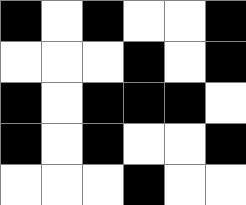[["black", "white", "black", "white", "white", "black"], ["white", "white", "white", "black", "white", "black"], ["black", "white", "black", "black", "black", "white"], ["black", "white", "black", "white", "white", "black"], ["white", "white", "white", "black", "white", "white"]]